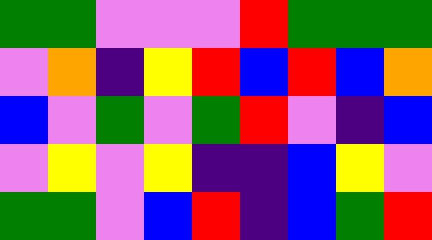[["green", "green", "violet", "violet", "violet", "red", "green", "green", "green"], ["violet", "orange", "indigo", "yellow", "red", "blue", "red", "blue", "orange"], ["blue", "violet", "green", "violet", "green", "red", "violet", "indigo", "blue"], ["violet", "yellow", "violet", "yellow", "indigo", "indigo", "blue", "yellow", "violet"], ["green", "green", "violet", "blue", "red", "indigo", "blue", "green", "red"]]